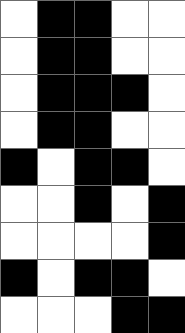[["white", "black", "black", "white", "white"], ["white", "black", "black", "white", "white"], ["white", "black", "black", "black", "white"], ["white", "black", "black", "white", "white"], ["black", "white", "black", "black", "white"], ["white", "white", "black", "white", "black"], ["white", "white", "white", "white", "black"], ["black", "white", "black", "black", "white"], ["white", "white", "white", "black", "black"]]